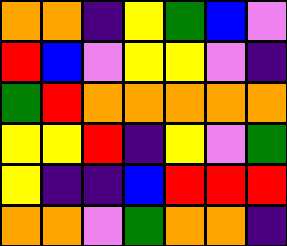[["orange", "orange", "indigo", "yellow", "green", "blue", "violet"], ["red", "blue", "violet", "yellow", "yellow", "violet", "indigo"], ["green", "red", "orange", "orange", "orange", "orange", "orange"], ["yellow", "yellow", "red", "indigo", "yellow", "violet", "green"], ["yellow", "indigo", "indigo", "blue", "red", "red", "red"], ["orange", "orange", "violet", "green", "orange", "orange", "indigo"]]